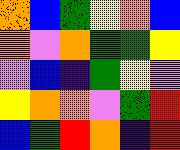[["orange", "blue", "green", "yellow", "orange", "blue"], ["orange", "violet", "orange", "green", "green", "yellow"], ["violet", "blue", "indigo", "green", "yellow", "violet"], ["yellow", "orange", "orange", "violet", "green", "red"], ["blue", "green", "red", "orange", "indigo", "red"]]